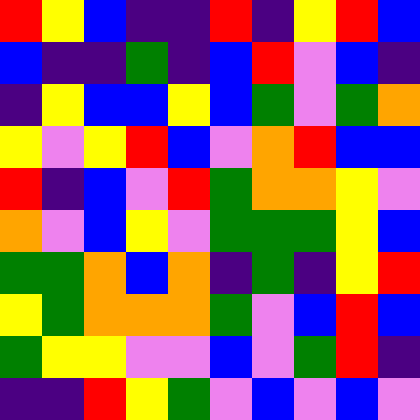[["red", "yellow", "blue", "indigo", "indigo", "red", "indigo", "yellow", "red", "blue"], ["blue", "indigo", "indigo", "green", "indigo", "blue", "red", "violet", "blue", "indigo"], ["indigo", "yellow", "blue", "blue", "yellow", "blue", "green", "violet", "green", "orange"], ["yellow", "violet", "yellow", "red", "blue", "violet", "orange", "red", "blue", "blue"], ["red", "indigo", "blue", "violet", "red", "green", "orange", "orange", "yellow", "violet"], ["orange", "violet", "blue", "yellow", "violet", "green", "green", "green", "yellow", "blue"], ["green", "green", "orange", "blue", "orange", "indigo", "green", "indigo", "yellow", "red"], ["yellow", "green", "orange", "orange", "orange", "green", "violet", "blue", "red", "blue"], ["green", "yellow", "yellow", "violet", "violet", "blue", "violet", "green", "red", "indigo"], ["indigo", "indigo", "red", "yellow", "green", "violet", "blue", "violet", "blue", "violet"]]